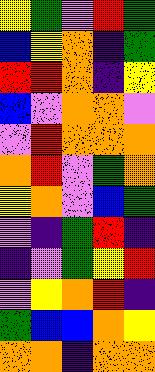[["yellow", "green", "violet", "red", "green"], ["blue", "yellow", "orange", "indigo", "green"], ["red", "red", "orange", "indigo", "yellow"], ["blue", "violet", "orange", "orange", "violet"], ["violet", "red", "orange", "orange", "orange"], ["orange", "red", "violet", "green", "orange"], ["yellow", "orange", "violet", "blue", "green"], ["violet", "indigo", "green", "red", "indigo"], ["indigo", "violet", "green", "yellow", "red"], ["violet", "yellow", "orange", "red", "indigo"], ["green", "blue", "blue", "orange", "yellow"], ["orange", "orange", "indigo", "orange", "orange"]]